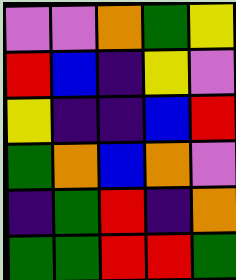[["violet", "violet", "orange", "green", "yellow"], ["red", "blue", "indigo", "yellow", "violet"], ["yellow", "indigo", "indigo", "blue", "red"], ["green", "orange", "blue", "orange", "violet"], ["indigo", "green", "red", "indigo", "orange"], ["green", "green", "red", "red", "green"]]